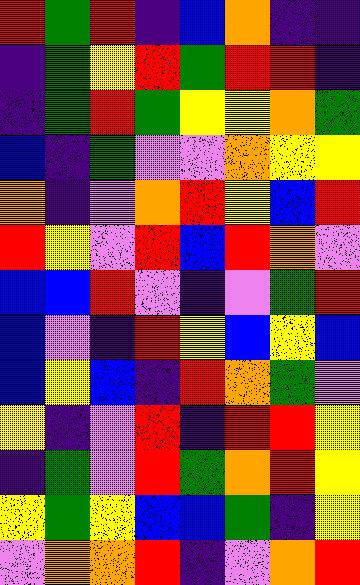[["red", "green", "red", "indigo", "blue", "orange", "indigo", "indigo"], ["indigo", "green", "yellow", "red", "green", "red", "red", "indigo"], ["indigo", "green", "red", "green", "yellow", "yellow", "orange", "green"], ["blue", "indigo", "green", "violet", "violet", "orange", "yellow", "yellow"], ["orange", "indigo", "violet", "orange", "red", "yellow", "blue", "red"], ["red", "yellow", "violet", "red", "blue", "red", "orange", "violet"], ["blue", "blue", "red", "violet", "indigo", "violet", "green", "red"], ["blue", "violet", "indigo", "red", "yellow", "blue", "yellow", "blue"], ["blue", "yellow", "blue", "indigo", "red", "orange", "green", "violet"], ["yellow", "indigo", "violet", "red", "indigo", "red", "red", "yellow"], ["indigo", "green", "violet", "red", "green", "orange", "red", "yellow"], ["yellow", "green", "yellow", "blue", "blue", "green", "indigo", "yellow"], ["violet", "orange", "orange", "red", "indigo", "violet", "orange", "red"]]